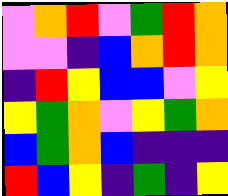[["violet", "orange", "red", "violet", "green", "red", "orange"], ["violet", "violet", "indigo", "blue", "orange", "red", "orange"], ["indigo", "red", "yellow", "blue", "blue", "violet", "yellow"], ["yellow", "green", "orange", "violet", "yellow", "green", "orange"], ["blue", "green", "orange", "blue", "indigo", "indigo", "indigo"], ["red", "blue", "yellow", "indigo", "green", "indigo", "yellow"]]